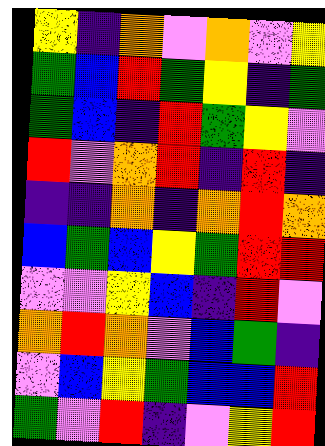[["yellow", "indigo", "orange", "violet", "orange", "violet", "yellow"], ["green", "blue", "red", "green", "yellow", "indigo", "green"], ["green", "blue", "indigo", "red", "green", "yellow", "violet"], ["red", "violet", "orange", "red", "indigo", "red", "indigo"], ["indigo", "indigo", "orange", "indigo", "orange", "red", "orange"], ["blue", "green", "blue", "yellow", "green", "red", "red"], ["violet", "violet", "yellow", "blue", "indigo", "red", "violet"], ["orange", "red", "orange", "violet", "blue", "green", "indigo"], ["violet", "blue", "yellow", "green", "blue", "blue", "red"], ["green", "violet", "red", "indigo", "violet", "yellow", "red"]]